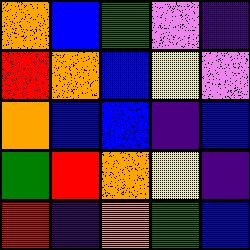[["orange", "blue", "green", "violet", "indigo"], ["red", "orange", "blue", "yellow", "violet"], ["orange", "blue", "blue", "indigo", "blue"], ["green", "red", "orange", "yellow", "indigo"], ["red", "indigo", "orange", "green", "blue"]]